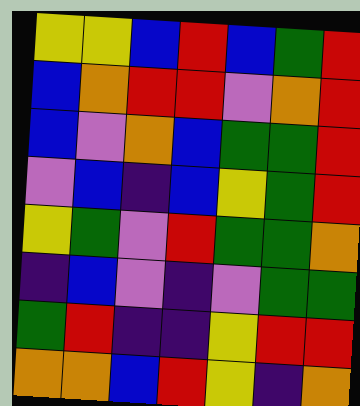[["yellow", "yellow", "blue", "red", "blue", "green", "red"], ["blue", "orange", "red", "red", "violet", "orange", "red"], ["blue", "violet", "orange", "blue", "green", "green", "red"], ["violet", "blue", "indigo", "blue", "yellow", "green", "red"], ["yellow", "green", "violet", "red", "green", "green", "orange"], ["indigo", "blue", "violet", "indigo", "violet", "green", "green"], ["green", "red", "indigo", "indigo", "yellow", "red", "red"], ["orange", "orange", "blue", "red", "yellow", "indigo", "orange"]]